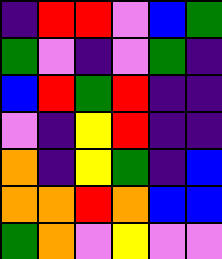[["indigo", "red", "red", "violet", "blue", "green"], ["green", "violet", "indigo", "violet", "green", "indigo"], ["blue", "red", "green", "red", "indigo", "indigo"], ["violet", "indigo", "yellow", "red", "indigo", "indigo"], ["orange", "indigo", "yellow", "green", "indigo", "blue"], ["orange", "orange", "red", "orange", "blue", "blue"], ["green", "orange", "violet", "yellow", "violet", "violet"]]